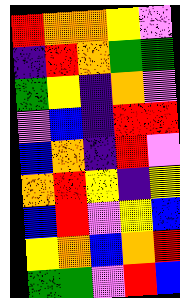[["red", "orange", "orange", "yellow", "violet"], ["indigo", "red", "orange", "green", "green"], ["green", "yellow", "indigo", "orange", "violet"], ["violet", "blue", "indigo", "red", "red"], ["blue", "orange", "indigo", "red", "violet"], ["orange", "red", "yellow", "indigo", "yellow"], ["blue", "red", "violet", "yellow", "blue"], ["yellow", "orange", "blue", "orange", "red"], ["green", "green", "violet", "red", "blue"]]